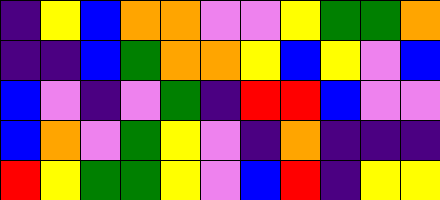[["indigo", "yellow", "blue", "orange", "orange", "violet", "violet", "yellow", "green", "green", "orange"], ["indigo", "indigo", "blue", "green", "orange", "orange", "yellow", "blue", "yellow", "violet", "blue"], ["blue", "violet", "indigo", "violet", "green", "indigo", "red", "red", "blue", "violet", "violet"], ["blue", "orange", "violet", "green", "yellow", "violet", "indigo", "orange", "indigo", "indigo", "indigo"], ["red", "yellow", "green", "green", "yellow", "violet", "blue", "red", "indigo", "yellow", "yellow"]]